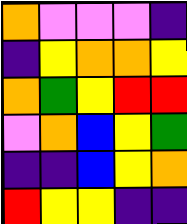[["orange", "violet", "violet", "violet", "indigo"], ["indigo", "yellow", "orange", "orange", "yellow"], ["orange", "green", "yellow", "red", "red"], ["violet", "orange", "blue", "yellow", "green"], ["indigo", "indigo", "blue", "yellow", "orange"], ["red", "yellow", "yellow", "indigo", "indigo"]]